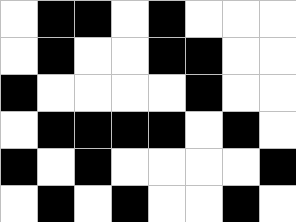[["white", "black", "black", "white", "black", "white", "white", "white"], ["white", "black", "white", "white", "black", "black", "white", "white"], ["black", "white", "white", "white", "white", "black", "white", "white"], ["white", "black", "black", "black", "black", "white", "black", "white"], ["black", "white", "black", "white", "white", "white", "white", "black"], ["white", "black", "white", "black", "white", "white", "black", "white"]]